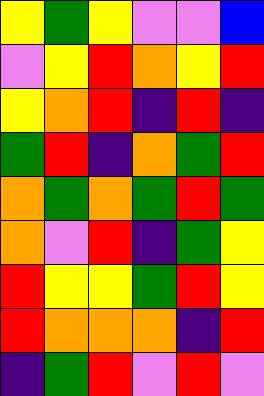[["yellow", "green", "yellow", "violet", "violet", "blue"], ["violet", "yellow", "red", "orange", "yellow", "red"], ["yellow", "orange", "red", "indigo", "red", "indigo"], ["green", "red", "indigo", "orange", "green", "red"], ["orange", "green", "orange", "green", "red", "green"], ["orange", "violet", "red", "indigo", "green", "yellow"], ["red", "yellow", "yellow", "green", "red", "yellow"], ["red", "orange", "orange", "orange", "indigo", "red"], ["indigo", "green", "red", "violet", "red", "violet"]]